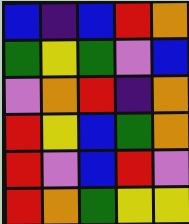[["blue", "indigo", "blue", "red", "orange"], ["green", "yellow", "green", "violet", "blue"], ["violet", "orange", "red", "indigo", "orange"], ["red", "yellow", "blue", "green", "orange"], ["red", "violet", "blue", "red", "violet"], ["red", "orange", "green", "yellow", "yellow"]]